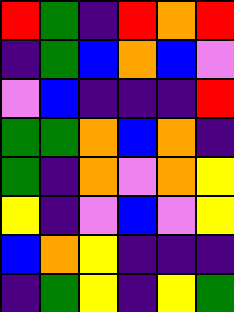[["red", "green", "indigo", "red", "orange", "red"], ["indigo", "green", "blue", "orange", "blue", "violet"], ["violet", "blue", "indigo", "indigo", "indigo", "red"], ["green", "green", "orange", "blue", "orange", "indigo"], ["green", "indigo", "orange", "violet", "orange", "yellow"], ["yellow", "indigo", "violet", "blue", "violet", "yellow"], ["blue", "orange", "yellow", "indigo", "indigo", "indigo"], ["indigo", "green", "yellow", "indigo", "yellow", "green"]]